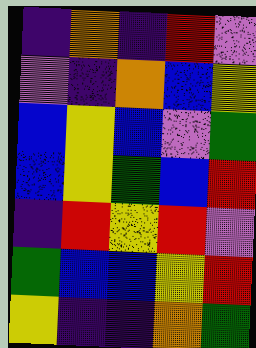[["indigo", "orange", "indigo", "red", "violet"], ["violet", "indigo", "orange", "blue", "yellow"], ["blue", "yellow", "blue", "violet", "green"], ["blue", "yellow", "green", "blue", "red"], ["indigo", "red", "yellow", "red", "violet"], ["green", "blue", "blue", "yellow", "red"], ["yellow", "indigo", "indigo", "orange", "green"]]